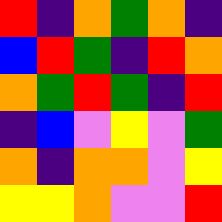[["red", "indigo", "orange", "green", "orange", "indigo"], ["blue", "red", "green", "indigo", "red", "orange"], ["orange", "green", "red", "green", "indigo", "red"], ["indigo", "blue", "violet", "yellow", "violet", "green"], ["orange", "indigo", "orange", "orange", "violet", "yellow"], ["yellow", "yellow", "orange", "violet", "violet", "red"]]